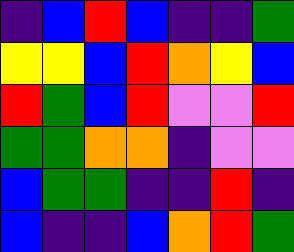[["indigo", "blue", "red", "blue", "indigo", "indigo", "green"], ["yellow", "yellow", "blue", "red", "orange", "yellow", "blue"], ["red", "green", "blue", "red", "violet", "violet", "red"], ["green", "green", "orange", "orange", "indigo", "violet", "violet"], ["blue", "green", "green", "indigo", "indigo", "red", "indigo"], ["blue", "indigo", "indigo", "blue", "orange", "red", "green"]]